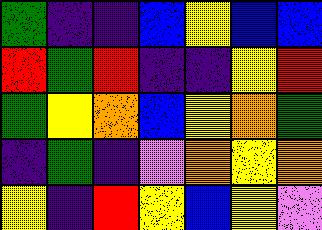[["green", "indigo", "indigo", "blue", "yellow", "blue", "blue"], ["red", "green", "red", "indigo", "indigo", "yellow", "red"], ["green", "yellow", "orange", "blue", "yellow", "orange", "green"], ["indigo", "green", "indigo", "violet", "orange", "yellow", "orange"], ["yellow", "indigo", "red", "yellow", "blue", "yellow", "violet"]]